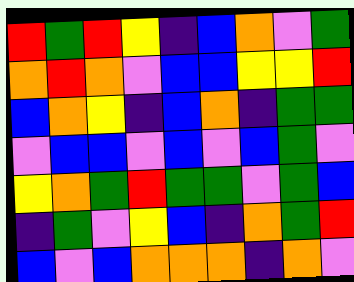[["red", "green", "red", "yellow", "indigo", "blue", "orange", "violet", "green"], ["orange", "red", "orange", "violet", "blue", "blue", "yellow", "yellow", "red"], ["blue", "orange", "yellow", "indigo", "blue", "orange", "indigo", "green", "green"], ["violet", "blue", "blue", "violet", "blue", "violet", "blue", "green", "violet"], ["yellow", "orange", "green", "red", "green", "green", "violet", "green", "blue"], ["indigo", "green", "violet", "yellow", "blue", "indigo", "orange", "green", "red"], ["blue", "violet", "blue", "orange", "orange", "orange", "indigo", "orange", "violet"]]